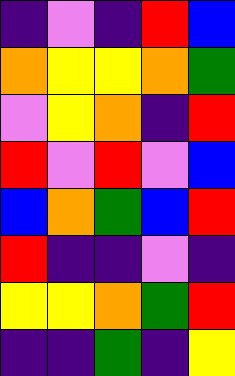[["indigo", "violet", "indigo", "red", "blue"], ["orange", "yellow", "yellow", "orange", "green"], ["violet", "yellow", "orange", "indigo", "red"], ["red", "violet", "red", "violet", "blue"], ["blue", "orange", "green", "blue", "red"], ["red", "indigo", "indigo", "violet", "indigo"], ["yellow", "yellow", "orange", "green", "red"], ["indigo", "indigo", "green", "indigo", "yellow"]]